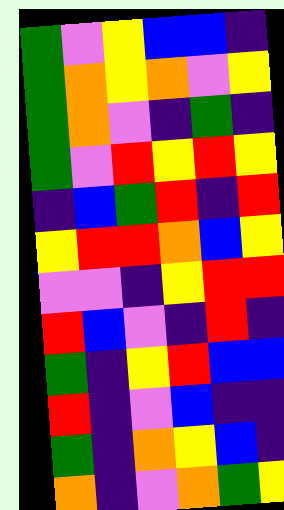[["green", "violet", "yellow", "blue", "blue", "indigo"], ["green", "orange", "yellow", "orange", "violet", "yellow"], ["green", "orange", "violet", "indigo", "green", "indigo"], ["green", "violet", "red", "yellow", "red", "yellow"], ["indigo", "blue", "green", "red", "indigo", "red"], ["yellow", "red", "red", "orange", "blue", "yellow"], ["violet", "violet", "indigo", "yellow", "red", "red"], ["red", "blue", "violet", "indigo", "red", "indigo"], ["green", "indigo", "yellow", "red", "blue", "blue"], ["red", "indigo", "violet", "blue", "indigo", "indigo"], ["green", "indigo", "orange", "yellow", "blue", "indigo"], ["orange", "indigo", "violet", "orange", "green", "yellow"]]